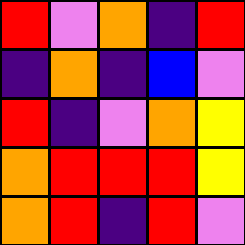[["red", "violet", "orange", "indigo", "red"], ["indigo", "orange", "indigo", "blue", "violet"], ["red", "indigo", "violet", "orange", "yellow"], ["orange", "red", "red", "red", "yellow"], ["orange", "red", "indigo", "red", "violet"]]